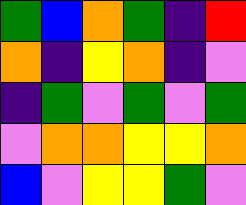[["green", "blue", "orange", "green", "indigo", "red"], ["orange", "indigo", "yellow", "orange", "indigo", "violet"], ["indigo", "green", "violet", "green", "violet", "green"], ["violet", "orange", "orange", "yellow", "yellow", "orange"], ["blue", "violet", "yellow", "yellow", "green", "violet"]]